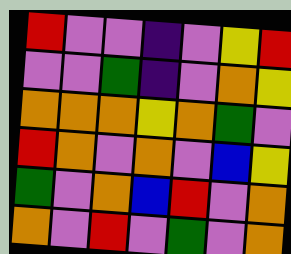[["red", "violet", "violet", "indigo", "violet", "yellow", "red"], ["violet", "violet", "green", "indigo", "violet", "orange", "yellow"], ["orange", "orange", "orange", "yellow", "orange", "green", "violet"], ["red", "orange", "violet", "orange", "violet", "blue", "yellow"], ["green", "violet", "orange", "blue", "red", "violet", "orange"], ["orange", "violet", "red", "violet", "green", "violet", "orange"]]